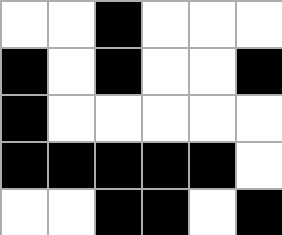[["white", "white", "black", "white", "white", "white"], ["black", "white", "black", "white", "white", "black"], ["black", "white", "white", "white", "white", "white"], ["black", "black", "black", "black", "black", "white"], ["white", "white", "black", "black", "white", "black"]]